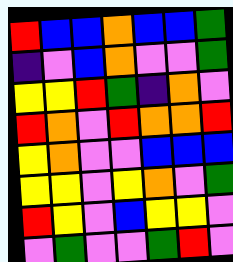[["red", "blue", "blue", "orange", "blue", "blue", "green"], ["indigo", "violet", "blue", "orange", "violet", "violet", "green"], ["yellow", "yellow", "red", "green", "indigo", "orange", "violet"], ["red", "orange", "violet", "red", "orange", "orange", "red"], ["yellow", "orange", "violet", "violet", "blue", "blue", "blue"], ["yellow", "yellow", "violet", "yellow", "orange", "violet", "green"], ["red", "yellow", "violet", "blue", "yellow", "yellow", "violet"], ["violet", "green", "violet", "violet", "green", "red", "violet"]]